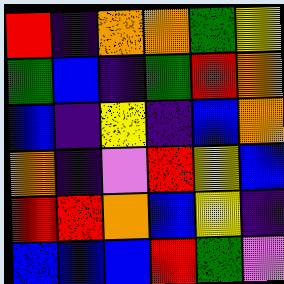[["red", "indigo", "orange", "orange", "green", "yellow"], ["green", "blue", "indigo", "green", "red", "orange"], ["blue", "indigo", "yellow", "indigo", "blue", "orange"], ["orange", "indigo", "violet", "red", "yellow", "blue"], ["red", "red", "orange", "blue", "yellow", "indigo"], ["blue", "blue", "blue", "red", "green", "violet"]]